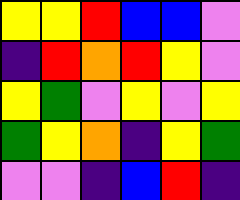[["yellow", "yellow", "red", "blue", "blue", "violet"], ["indigo", "red", "orange", "red", "yellow", "violet"], ["yellow", "green", "violet", "yellow", "violet", "yellow"], ["green", "yellow", "orange", "indigo", "yellow", "green"], ["violet", "violet", "indigo", "blue", "red", "indigo"]]